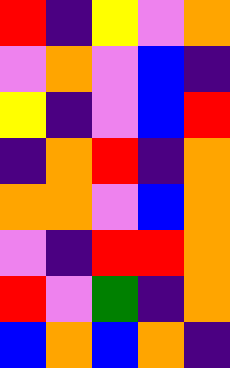[["red", "indigo", "yellow", "violet", "orange"], ["violet", "orange", "violet", "blue", "indigo"], ["yellow", "indigo", "violet", "blue", "red"], ["indigo", "orange", "red", "indigo", "orange"], ["orange", "orange", "violet", "blue", "orange"], ["violet", "indigo", "red", "red", "orange"], ["red", "violet", "green", "indigo", "orange"], ["blue", "orange", "blue", "orange", "indigo"]]